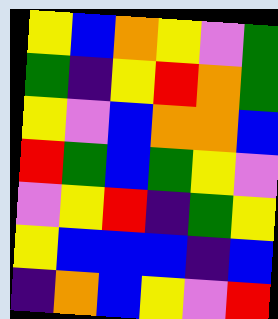[["yellow", "blue", "orange", "yellow", "violet", "green"], ["green", "indigo", "yellow", "red", "orange", "green"], ["yellow", "violet", "blue", "orange", "orange", "blue"], ["red", "green", "blue", "green", "yellow", "violet"], ["violet", "yellow", "red", "indigo", "green", "yellow"], ["yellow", "blue", "blue", "blue", "indigo", "blue"], ["indigo", "orange", "blue", "yellow", "violet", "red"]]